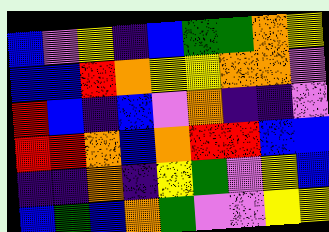[["blue", "violet", "yellow", "indigo", "blue", "green", "green", "orange", "yellow"], ["blue", "blue", "red", "orange", "yellow", "yellow", "orange", "orange", "violet"], ["red", "blue", "indigo", "blue", "violet", "orange", "indigo", "indigo", "violet"], ["red", "red", "orange", "blue", "orange", "red", "red", "blue", "blue"], ["indigo", "indigo", "orange", "indigo", "yellow", "green", "violet", "yellow", "blue"], ["blue", "green", "blue", "orange", "green", "violet", "violet", "yellow", "yellow"]]